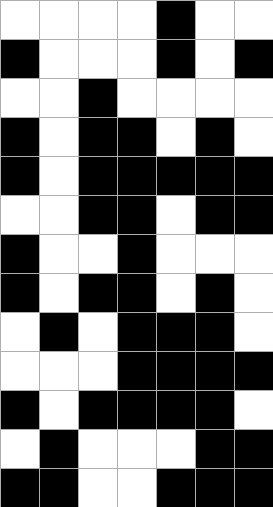[["white", "white", "white", "white", "black", "white", "white"], ["black", "white", "white", "white", "black", "white", "black"], ["white", "white", "black", "white", "white", "white", "white"], ["black", "white", "black", "black", "white", "black", "white"], ["black", "white", "black", "black", "black", "black", "black"], ["white", "white", "black", "black", "white", "black", "black"], ["black", "white", "white", "black", "white", "white", "white"], ["black", "white", "black", "black", "white", "black", "white"], ["white", "black", "white", "black", "black", "black", "white"], ["white", "white", "white", "black", "black", "black", "black"], ["black", "white", "black", "black", "black", "black", "white"], ["white", "black", "white", "white", "white", "black", "black"], ["black", "black", "white", "white", "black", "black", "black"]]